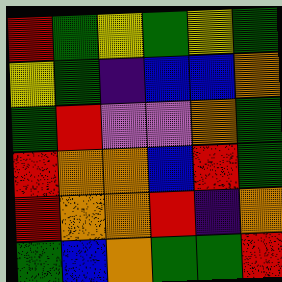[["red", "green", "yellow", "green", "yellow", "green"], ["yellow", "green", "indigo", "blue", "blue", "orange"], ["green", "red", "violet", "violet", "orange", "green"], ["red", "orange", "orange", "blue", "red", "green"], ["red", "orange", "orange", "red", "indigo", "orange"], ["green", "blue", "orange", "green", "green", "red"]]